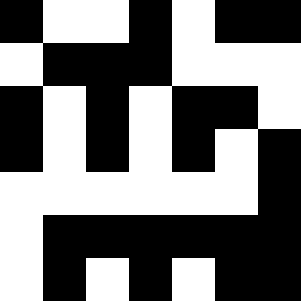[["black", "white", "white", "black", "white", "black", "black"], ["white", "black", "black", "black", "white", "white", "white"], ["black", "white", "black", "white", "black", "black", "white"], ["black", "white", "black", "white", "black", "white", "black"], ["white", "white", "white", "white", "white", "white", "black"], ["white", "black", "black", "black", "black", "black", "black"], ["white", "black", "white", "black", "white", "black", "black"]]